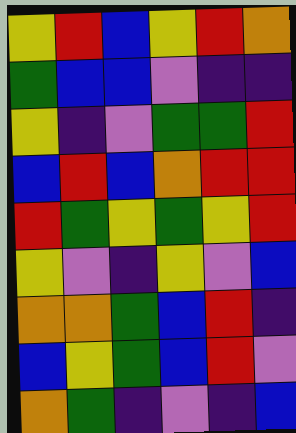[["yellow", "red", "blue", "yellow", "red", "orange"], ["green", "blue", "blue", "violet", "indigo", "indigo"], ["yellow", "indigo", "violet", "green", "green", "red"], ["blue", "red", "blue", "orange", "red", "red"], ["red", "green", "yellow", "green", "yellow", "red"], ["yellow", "violet", "indigo", "yellow", "violet", "blue"], ["orange", "orange", "green", "blue", "red", "indigo"], ["blue", "yellow", "green", "blue", "red", "violet"], ["orange", "green", "indigo", "violet", "indigo", "blue"]]